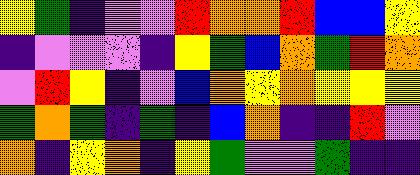[["yellow", "green", "indigo", "violet", "violet", "red", "orange", "orange", "red", "blue", "blue", "yellow"], ["indigo", "violet", "violet", "violet", "indigo", "yellow", "green", "blue", "orange", "green", "red", "orange"], ["violet", "red", "yellow", "indigo", "violet", "blue", "orange", "yellow", "orange", "yellow", "yellow", "yellow"], ["green", "orange", "green", "indigo", "green", "indigo", "blue", "orange", "indigo", "indigo", "red", "violet"], ["orange", "indigo", "yellow", "orange", "indigo", "yellow", "green", "violet", "violet", "green", "indigo", "indigo"]]